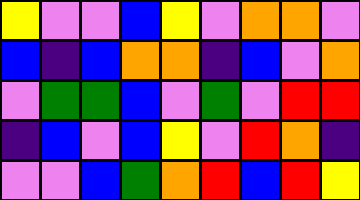[["yellow", "violet", "violet", "blue", "yellow", "violet", "orange", "orange", "violet"], ["blue", "indigo", "blue", "orange", "orange", "indigo", "blue", "violet", "orange"], ["violet", "green", "green", "blue", "violet", "green", "violet", "red", "red"], ["indigo", "blue", "violet", "blue", "yellow", "violet", "red", "orange", "indigo"], ["violet", "violet", "blue", "green", "orange", "red", "blue", "red", "yellow"]]